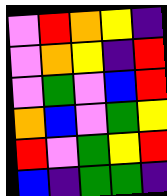[["violet", "red", "orange", "yellow", "indigo"], ["violet", "orange", "yellow", "indigo", "red"], ["violet", "green", "violet", "blue", "red"], ["orange", "blue", "violet", "green", "yellow"], ["red", "violet", "green", "yellow", "red"], ["blue", "indigo", "green", "green", "indigo"]]